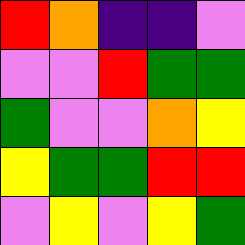[["red", "orange", "indigo", "indigo", "violet"], ["violet", "violet", "red", "green", "green"], ["green", "violet", "violet", "orange", "yellow"], ["yellow", "green", "green", "red", "red"], ["violet", "yellow", "violet", "yellow", "green"]]